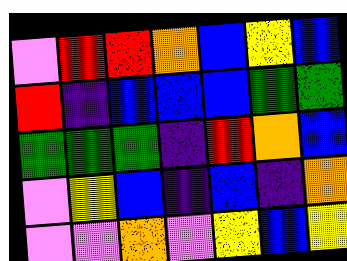[["violet", "red", "red", "orange", "blue", "yellow", "blue"], ["red", "indigo", "blue", "blue", "blue", "green", "green"], ["green", "green", "green", "indigo", "red", "orange", "blue"], ["violet", "yellow", "blue", "indigo", "blue", "indigo", "orange"], ["violet", "violet", "orange", "violet", "yellow", "blue", "yellow"]]